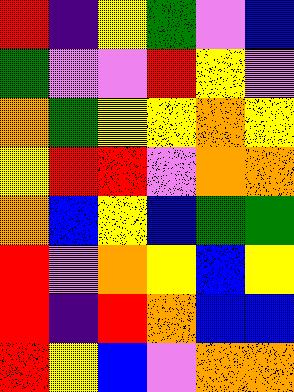[["red", "indigo", "yellow", "green", "violet", "blue"], ["green", "violet", "violet", "red", "yellow", "violet"], ["orange", "green", "yellow", "yellow", "orange", "yellow"], ["yellow", "red", "red", "violet", "orange", "orange"], ["orange", "blue", "yellow", "blue", "green", "green"], ["red", "violet", "orange", "yellow", "blue", "yellow"], ["red", "indigo", "red", "orange", "blue", "blue"], ["red", "yellow", "blue", "violet", "orange", "orange"]]